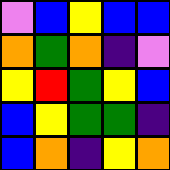[["violet", "blue", "yellow", "blue", "blue"], ["orange", "green", "orange", "indigo", "violet"], ["yellow", "red", "green", "yellow", "blue"], ["blue", "yellow", "green", "green", "indigo"], ["blue", "orange", "indigo", "yellow", "orange"]]